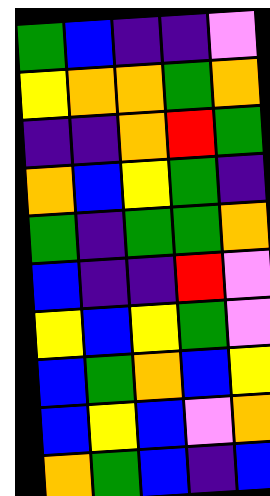[["green", "blue", "indigo", "indigo", "violet"], ["yellow", "orange", "orange", "green", "orange"], ["indigo", "indigo", "orange", "red", "green"], ["orange", "blue", "yellow", "green", "indigo"], ["green", "indigo", "green", "green", "orange"], ["blue", "indigo", "indigo", "red", "violet"], ["yellow", "blue", "yellow", "green", "violet"], ["blue", "green", "orange", "blue", "yellow"], ["blue", "yellow", "blue", "violet", "orange"], ["orange", "green", "blue", "indigo", "blue"]]